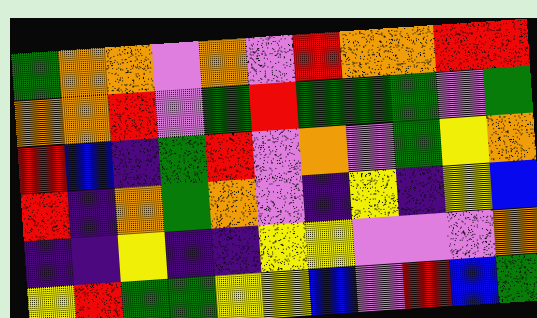[["green", "orange", "orange", "violet", "orange", "violet", "red", "orange", "orange", "red", "red"], ["orange", "orange", "red", "violet", "green", "red", "green", "green", "green", "violet", "green"], ["red", "blue", "indigo", "green", "red", "violet", "orange", "violet", "green", "yellow", "orange"], ["red", "indigo", "orange", "green", "orange", "violet", "indigo", "yellow", "indigo", "yellow", "blue"], ["indigo", "indigo", "yellow", "indigo", "indigo", "yellow", "yellow", "violet", "violet", "violet", "orange"], ["yellow", "red", "green", "green", "yellow", "yellow", "blue", "violet", "red", "blue", "green"]]